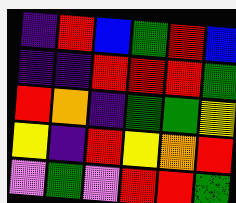[["indigo", "red", "blue", "green", "red", "blue"], ["indigo", "indigo", "red", "red", "red", "green"], ["red", "orange", "indigo", "green", "green", "yellow"], ["yellow", "indigo", "red", "yellow", "orange", "red"], ["violet", "green", "violet", "red", "red", "green"]]